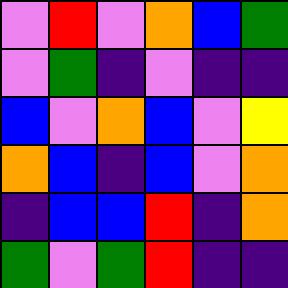[["violet", "red", "violet", "orange", "blue", "green"], ["violet", "green", "indigo", "violet", "indigo", "indigo"], ["blue", "violet", "orange", "blue", "violet", "yellow"], ["orange", "blue", "indigo", "blue", "violet", "orange"], ["indigo", "blue", "blue", "red", "indigo", "orange"], ["green", "violet", "green", "red", "indigo", "indigo"]]